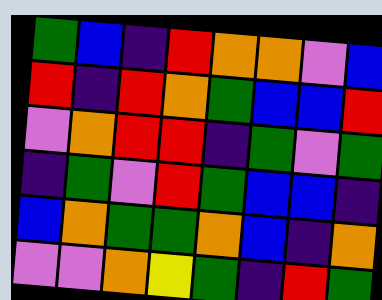[["green", "blue", "indigo", "red", "orange", "orange", "violet", "blue"], ["red", "indigo", "red", "orange", "green", "blue", "blue", "red"], ["violet", "orange", "red", "red", "indigo", "green", "violet", "green"], ["indigo", "green", "violet", "red", "green", "blue", "blue", "indigo"], ["blue", "orange", "green", "green", "orange", "blue", "indigo", "orange"], ["violet", "violet", "orange", "yellow", "green", "indigo", "red", "green"]]